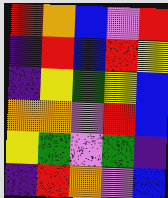[["red", "orange", "blue", "violet", "red"], ["indigo", "red", "blue", "red", "yellow"], ["indigo", "yellow", "green", "yellow", "blue"], ["orange", "orange", "violet", "red", "blue"], ["yellow", "green", "violet", "green", "indigo"], ["indigo", "red", "orange", "violet", "blue"]]